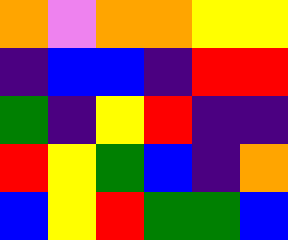[["orange", "violet", "orange", "orange", "yellow", "yellow"], ["indigo", "blue", "blue", "indigo", "red", "red"], ["green", "indigo", "yellow", "red", "indigo", "indigo"], ["red", "yellow", "green", "blue", "indigo", "orange"], ["blue", "yellow", "red", "green", "green", "blue"]]